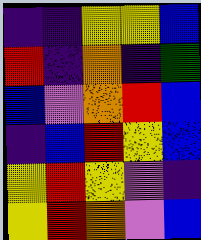[["indigo", "indigo", "yellow", "yellow", "blue"], ["red", "indigo", "orange", "indigo", "green"], ["blue", "violet", "orange", "red", "blue"], ["indigo", "blue", "red", "yellow", "blue"], ["yellow", "red", "yellow", "violet", "indigo"], ["yellow", "red", "orange", "violet", "blue"]]